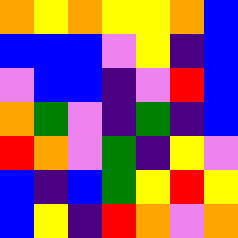[["orange", "yellow", "orange", "yellow", "yellow", "orange", "blue"], ["blue", "blue", "blue", "violet", "yellow", "indigo", "blue"], ["violet", "blue", "blue", "indigo", "violet", "red", "blue"], ["orange", "green", "violet", "indigo", "green", "indigo", "blue"], ["red", "orange", "violet", "green", "indigo", "yellow", "violet"], ["blue", "indigo", "blue", "green", "yellow", "red", "yellow"], ["blue", "yellow", "indigo", "red", "orange", "violet", "orange"]]